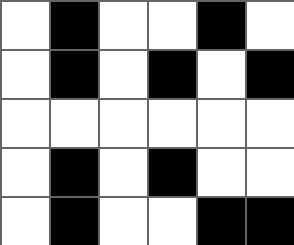[["white", "black", "white", "white", "black", "white"], ["white", "black", "white", "black", "white", "black"], ["white", "white", "white", "white", "white", "white"], ["white", "black", "white", "black", "white", "white"], ["white", "black", "white", "white", "black", "black"]]